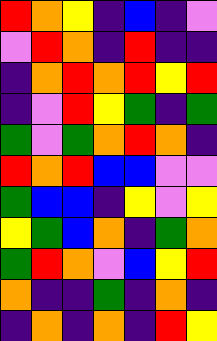[["red", "orange", "yellow", "indigo", "blue", "indigo", "violet"], ["violet", "red", "orange", "indigo", "red", "indigo", "indigo"], ["indigo", "orange", "red", "orange", "red", "yellow", "red"], ["indigo", "violet", "red", "yellow", "green", "indigo", "green"], ["green", "violet", "green", "orange", "red", "orange", "indigo"], ["red", "orange", "red", "blue", "blue", "violet", "violet"], ["green", "blue", "blue", "indigo", "yellow", "violet", "yellow"], ["yellow", "green", "blue", "orange", "indigo", "green", "orange"], ["green", "red", "orange", "violet", "blue", "yellow", "red"], ["orange", "indigo", "indigo", "green", "indigo", "orange", "indigo"], ["indigo", "orange", "indigo", "orange", "indigo", "red", "yellow"]]